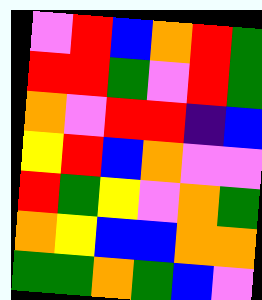[["violet", "red", "blue", "orange", "red", "green"], ["red", "red", "green", "violet", "red", "green"], ["orange", "violet", "red", "red", "indigo", "blue"], ["yellow", "red", "blue", "orange", "violet", "violet"], ["red", "green", "yellow", "violet", "orange", "green"], ["orange", "yellow", "blue", "blue", "orange", "orange"], ["green", "green", "orange", "green", "blue", "violet"]]